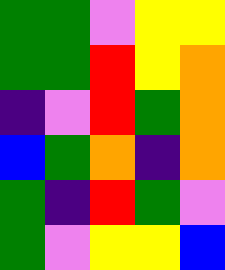[["green", "green", "violet", "yellow", "yellow"], ["green", "green", "red", "yellow", "orange"], ["indigo", "violet", "red", "green", "orange"], ["blue", "green", "orange", "indigo", "orange"], ["green", "indigo", "red", "green", "violet"], ["green", "violet", "yellow", "yellow", "blue"]]